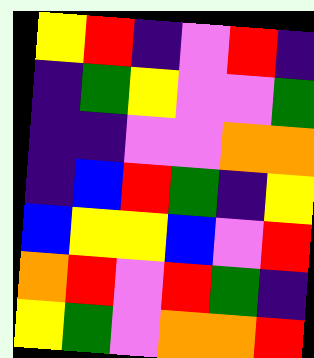[["yellow", "red", "indigo", "violet", "red", "indigo"], ["indigo", "green", "yellow", "violet", "violet", "green"], ["indigo", "indigo", "violet", "violet", "orange", "orange"], ["indigo", "blue", "red", "green", "indigo", "yellow"], ["blue", "yellow", "yellow", "blue", "violet", "red"], ["orange", "red", "violet", "red", "green", "indigo"], ["yellow", "green", "violet", "orange", "orange", "red"]]